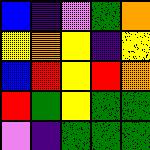[["blue", "indigo", "violet", "green", "orange"], ["yellow", "orange", "yellow", "indigo", "yellow"], ["blue", "red", "yellow", "red", "orange"], ["red", "green", "yellow", "green", "green"], ["violet", "indigo", "green", "green", "green"]]